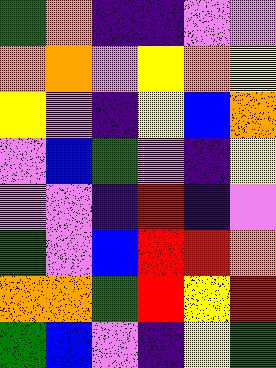[["green", "orange", "indigo", "indigo", "violet", "violet"], ["orange", "orange", "violet", "yellow", "orange", "yellow"], ["yellow", "violet", "indigo", "yellow", "blue", "orange"], ["violet", "blue", "green", "violet", "indigo", "yellow"], ["violet", "violet", "indigo", "red", "indigo", "violet"], ["green", "violet", "blue", "red", "red", "orange"], ["orange", "orange", "green", "red", "yellow", "red"], ["green", "blue", "violet", "indigo", "yellow", "green"]]